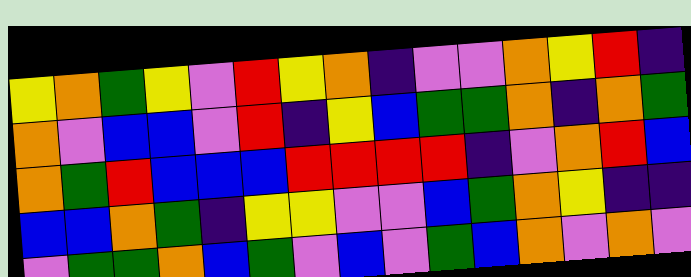[["yellow", "orange", "green", "yellow", "violet", "red", "yellow", "orange", "indigo", "violet", "violet", "orange", "yellow", "red", "indigo"], ["orange", "violet", "blue", "blue", "violet", "red", "indigo", "yellow", "blue", "green", "green", "orange", "indigo", "orange", "green"], ["orange", "green", "red", "blue", "blue", "blue", "red", "red", "red", "red", "indigo", "violet", "orange", "red", "blue"], ["blue", "blue", "orange", "green", "indigo", "yellow", "yellow", "violet", "violet", "blue", "green", "orange", "yellow", "indigo", "indigo"], ["violet", "green", "green", "orange", "blue", "green", "violet", "blue", "violet", "green", "blue", "orange", "violet", "orange", "violet"]]